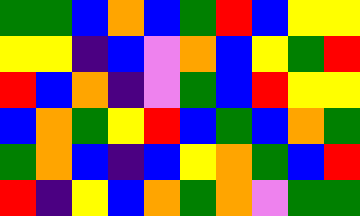[["green", "green", "blue", "orange", "blue", "green", "red", "blue", "yellow", "yellow"], ["yellow", "yellow", "indigo", "blue", "violet", "orange", "blue", "yellow", "green", "red"], ["red", "blue", "orange", "indigo", "violet", "green", "blue", "red", "yellow", "yellow"], ["blue", "orange", "green", "yellow", "red", "blue", "green", "blue", "orange", "green"], ["green", "orange", "blue", "indigo", "blue", "yellow", "orange", "green", "blue", "red"], ["red", "indigo", "yellow", "blue", "orange", "green", "orange", "violet", "green", "green"]]